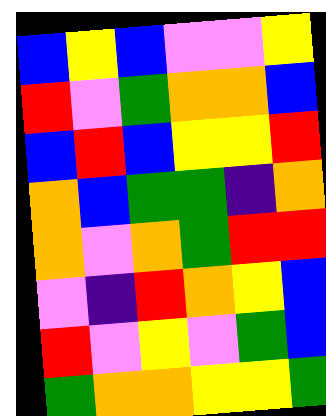[["blue", "yellow", "blue", "violet", "violet", "yellow"], ["red", "violet", "green", "orange", "orange", "blue"], ["blue", "red", "blue", "yellow", "yellow", "red"], ["orange", "blue", "green", "green", "indigo", "orange"], ["orange", "violet", "orange", "green", "red", "red"], ["violet", "indigo", "red", "orange", "yellow", "blue"], ["red", "violet", "yellow", "violet", "green", "blue"], ["green", "orange", "orange", "yellow", "yellow", "green"]]